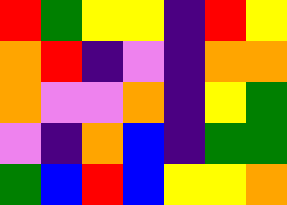[["red", "green", "yellow", "yellow", "indigo", "red", "yellow"], ["orange", "red", "indigo", "violet", "indigo", "orange", "orange"], ["orange", "violet", "violet", "orange", "indigo", "yellow", "green"], ["violet", "indigo", "orange", "blue", "indigo", "green", "green"], ["green", "blue", "red", "blue", "yellow", "yellow", "orange"]]